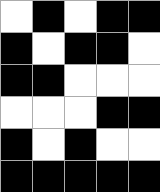[["white", "black", "white", "black", "black"], ["black", "white", "black", "black", "white"], ["black", "black", "white", "white", "white"], ["white", "white", "white", "black", "black"], ["black", "white", "black", "white", "white"], ["black", "black", "black", "black", "black"]]